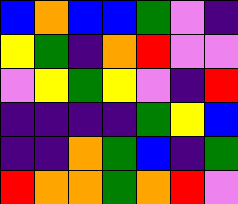[["blue", "orange", "blue", "blue", "green", "violet", "indigo"], ["yellow", "green", "indigo", "orange", "red", "violet", "violet"], ["violet", "yellow", "green", "yellow", "violet", "indigo", "red"], ["indigo", "indigo", "indigo", "indigo", "green", "yellow", "blue"], ["indigo", "indigo", "orange", "green", "blue", "indigo", "green"], ["red", "orange", "orange", "green", "orange", "red", "violet"]]